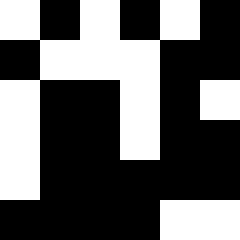[["white", "black", "white", "black", "white", "black"], ["black", "white", "white", "white", "black", "black"], ["white", "black", "black", "white", "black", "white"], ["white", "black", "black", "white", "black", "black"], ["white", "black", "black", "black", "black", "black"], ["black", "black", "black", "black", "white", "white"]]